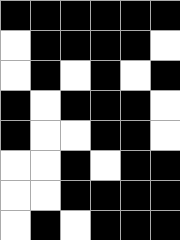[["black", "black", "black", "black", "black", "black"], ["white", "black", "black", "black", "black", "white"], ["white", "black", "white", "black", "white", "black"], ["black", "white", "black", "black", "black", "white"], ["black", "white", "white", "black", "black", "white"], ["white", "white", "black", "white", "black", "black"], ["white", "white", "black", "black", "black", "black"], ["white", "black", "white", "black", "black", "black"]]